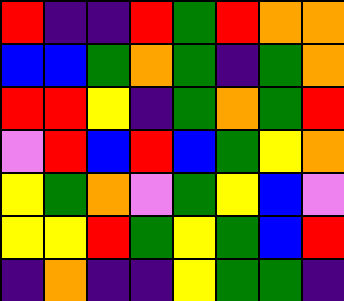[["red", "indigo", "indigo", "red", "green", "red", "orange", "orange"], ["blue", "blue", "green", "orange", "green", "indigo", "green", "orange"], ["red", "red", "yellow", "indigo", "green", "orange", "green", "red"], ["violet", "red", "blue", "red", "blue", "green", "yellow", "orange"], ["yellow", "green", "orange", "violet", "green", "yellow", "blue", "violet"], ["yellow", "yellow", "red", "green", "yellow", "green", "blue", "red"], ["indigo", "orange", "indigo", "indigo", "yellow", "green", "green", "indigo"]]